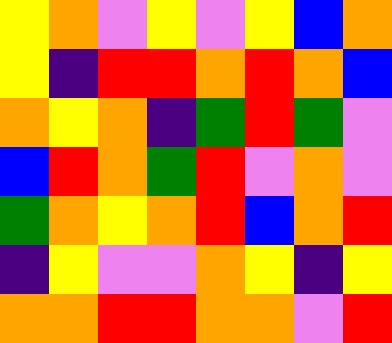[["yellow", "orange", "violet", "yellow", "violet", "yellow", "blue", "orange"], ["yellow", "indigo", "red", "red", "orange", "red", "orange", "blue"], ["orange", "yellow", "orange", "indigo", "green", "red", "green", "violet"], ["blue", "red", "orange", "green", "red", "violet", "orange", "violet"], ["green", "orange", "yellow", "orange", "red", "blue", "orange", "red"], ["indigo", "yellow", "violet", "violet", "orange", "yellow", "indigo", "yellow"], ["orange", "orange", "red", "red", "orange", "orange", "violet", "red"]]